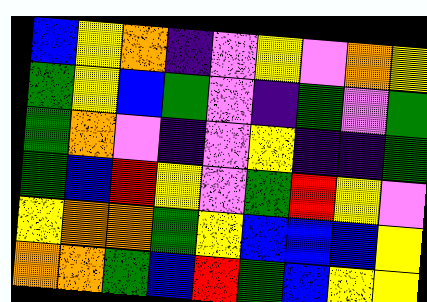[["blue", "yellow", "orange", "indigo", "violet", "yellow", "violet", "orange", "yellow"], ["green", "yellow", "blue", "green", "violet", "indigo", "green", "violet", "green"], ["green", "orange", "violet", "indigo", "violet", "yellow", "indigo", "indigo", "green"], ["green", "blue", "red", "yellow", "violet", "green", "red", "yellow", "violet"], ["yellow", "orange", "orange", "green", "yellow", "blue", "blue", "blue", "yellow"], ["orange", "orange", "green", "blue", "red", "green", "blue", "yellow", "yellow"]]